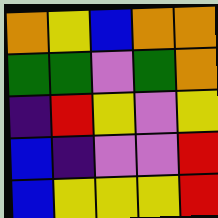[["orange", "yellow", "blue", "orange", "orange"], ["green", "green", "violet", "green", "orange"], ["indigo", "red", "yellow", "violet", "yellow"], ["blue", "indigo", "violet", "violet", "red"], ["blue", "yellow", "yellow", "yellow", "red"]]